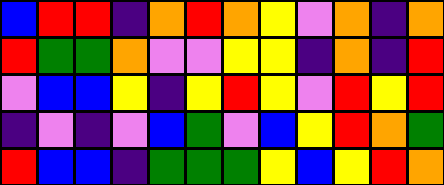[["blue", "red", "red", "indigo", "orange", "red", "orange", "yellow", "violet", "orange", "indigo", "orange"], ["red", "green", "green", "orange", "violet", "violet", "yellow", "yellow", "indigo", "orange", "indigo", "red"], ["violet", "blue", "blue", "yellow", "indigo", "yellow", "red", "yellow", "violet", "red", "yellow", "red"], ["indigo", "violet", "indigo", "violet", "blue", "green", "violet", "blue", "yellow", "red", "orange", "green"], ["red", "blue", "blue", "indigo", "green", "green", "green", "yellow", "blue", "yellow", "red", "orange"]]